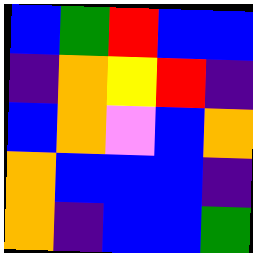[["blue", "green", "red", "blue", "blue"], ["indigo", "orange", "yellow", "red", "indigo"], ["blue", "orange", "violet", "blue", "orange"], ["orange", "blue", "blue", "blue", "indigo"], ["orange", "indigo", "blue", "blue", "green"]]